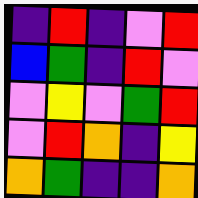[["indigo", "red", "indigo", "violet", "red"], ["blue", "green", "indigo", "red", "violet"], ["violet", "yellow", "violet", "green", "red"], ["violet", "red", "orange", "indigo", "yellow"], ["orange", "green", "indigo", "indigo", "orange"]]